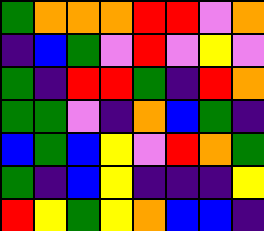[["green", "orange", "orange", "orange", "red", "red", "violet", "orange"], ["indigo", "blue", "green", "violet", "red", "violet", "yellow", "violet"], ["green", "indigo", "red", "red", "green", "indigo", "red", "orange"], ["green", "green", "violet", "indigo", "orange", "blue", "green", "indigo"], ["blue", "green", "blue", "yellow", "violet", "red", "orange", "green"], ["green", "indigo", "blue", "yellow", "indigo", "indigo", "indigo", "yellow"], ["red", "yellow", "green", "yellow", "orange", "blue", "blue", "indigo"]]